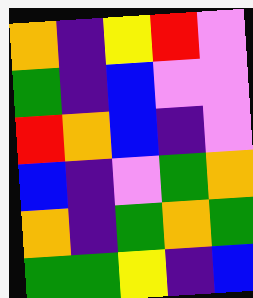[["orange", "indigo", "yellow", "red", "violet"], ["green", "indigo", "blue", "violet", "violet"], ["red", "orange", "blue", "indigo", "violet"], ["blue", "indigo", "violet", "green", "orange"], ["orange", "indigo", "green", "orange", "green"], ["green", "green", "yellow", "indigo", "blue"]]